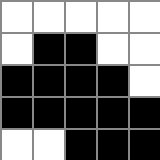[["white", "white", "white", "white", "white"], ["white", "black", "black", "white", "white"], ["black", "black", "black", "black", "white"], ["black", "black", "black", "black", "black"], ["white", "white", "black", "black", "black"]]